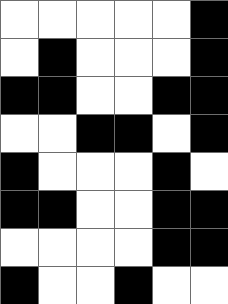[["white", "white", "white", "white", "white", "black"], ["white", "black", "white", "white", "white", "black"], ["black", "black", "white", "white", "black", "black"], ["white", "white", "black", "black", "white", "black"], ["black", "white", "white", "white", "black", "white"], ["black", "black", "white", "white", "black", "black"], ["white", "white", "white", "white", "black", "black"], ["black", "white", "white", "black", "white", "white"]]